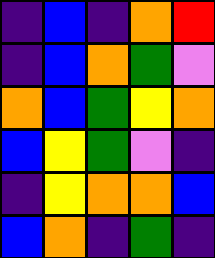[["indigo", "blue", "indigo", "orange", "red"], ["indigo", "blue", "orange", "green", "violet"], ["orange", "blue", "green", "yellow", "orange"], ["blue", "yellow", "green", "violet", "indigo"], ["indigo", "yellow", "orange", "orange", "blue"], ["blue", "orange", "indigo", "green", "indigo"]]